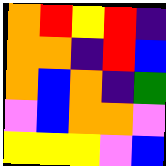[["orange", "red", "yellow", "red", "indigo"], ["orange", "orange", "indigo", "red", "blue"], ["orange", "blue", "orange", "indigo", "green"], ["violet", "blue", "orange", "orange", "violet"], ["yellow", "yellow", "yellow", "violet", "blue"]]